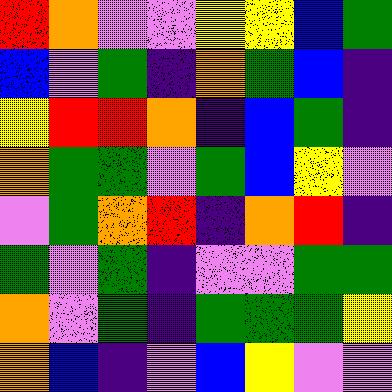[["red", "orange", "violet", "violet", "yellow", "yellow", "blue", "green"], ["blue", "violet", "green", "indigo", "orange", "green", "blue", "indigo"], ["yellow", "red", "red", "orange", "indigo", "blue", "green", "indigo"], ["orange", "green", "green", "violet", "green", "blue", "yellow", "violet"], ["violet", "green", "orange", "red", "indigo", "orange", "red", "indigo"], ["green", "violet", "green", "indigo", "violet", "violet", "green", "green"], ["orange", "violet", "green", "indigo", "green", "green", "green", "yellow"], ["orange", "blue", "indigo", "violet", "blue", "yellow", "violet", "violet"]]